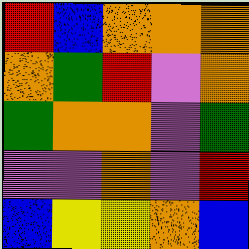[["red", "blue", "orange", "orange", "orange"], ["orange", "green", "red", "violet", "orange"], ["green", "orange", "orange", "violet", "green"], ["violet", "violet", "orange", "violet", "red"], ["blue", "yellow", "yellow", "orange", "blue"]]